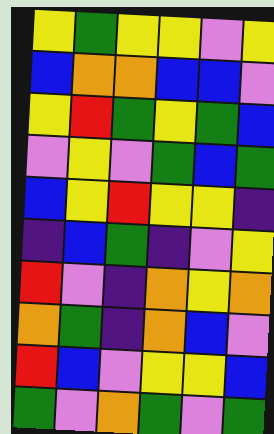[["yellow", "green", "yellow", "yellow", "violet", "yellow"], ["blue", "orange", "orange", "blue", "blue", "violet"], ["yellow", "red", "green", "yellow", "green", "blue"], ["violet", "yellow", "violet", "green", "blue", "green"], ["blue", "yellow", "red", "yellow", "yellow", "indigo"], ["indigo", "blue", "green", "indigo", "violet", "yellow"], ["red", "violet", "indigo", "orange", "yellow", "orange"], ["orange", "green", "indigo", "orange", "blue", "violet"], ["red", "blue", "violet", "yellow", "yellow", "blue"], ["green", "violet", "orange", "green", "violet", "green"]]